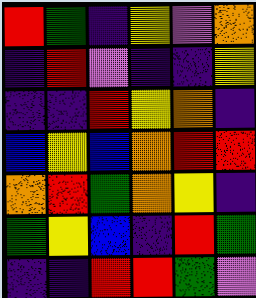[["red", "green", "indigo", "yellow", "violet", "orange"], ["indigo", "red", "violet", "indigo", "indigo", "yellow"], ["indigo", "indigo", "red", "yellow", "orange", "indigo"], ["blue", "yellow", "blue", "orange", "red", "red"], ["orange", "red", "green", "orange", "yellow", "indigo"], ["green", "yellow", "blue", "indigo", "red", "green"], ["indigo", "indigo", "red", "red", "green", "violet"]]